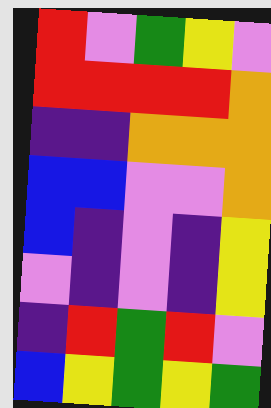[["red", "violet", "green", "yellow", "violet"], ["red", "red", "red", "red", "orange"], ["indigo", "indigo", "orange", "orange", "orange"], ["blue", "blue", "violet", "violet", "orange"], ["blue", "indigo", "violet", "indigo", "yellow"], ["violet", "indigo", "violet", "indigo", "yellow"], ["indigo", "red", "green", "red", "violet"], ["blue", "yellow", "green", "yellow", "green"]]